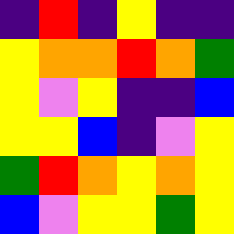[["indigo", "red", "indigo", "yellow", "indigo", "indigo"], ["yellow", "orange", "orange", "red", "orange", "green"], ["yellow", "violet", "yellow", "indigo", "indigo", "blue"], ["yellow", "yellow", "blue", "indigo", "violet", "yellow"], ["green", "red", "orange", "yellow", "orange", "yellow"], ["blue", "violet", "yellow", "yellow", "green", "yellow"]]